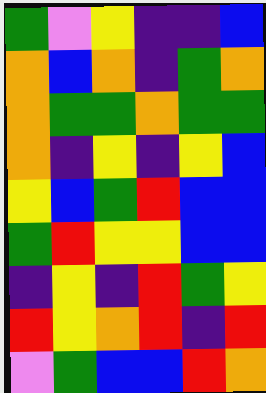[["green", "violet", "yellow", "indigo", "indigo", "blue"], ["orange", "blue", "orange", "indigo", "green", "orange"], ["orange", "green", "green", "orange", "green", "green"], ["orange", "indigo", "yellow", "indigo", "yellow", "blue"], ["yellow", "blue", "green", "red", "blue", "blue"], ["green", "red", "yellow", "yellow", "blue", "blue"], ["indigo", "yellow", "indigo", "red", "green", "yellow"], ["red", "yellow", "orange", "red", "indigo", "red"], ["violet", "green", "blue", "blue", "red", "orange"]]